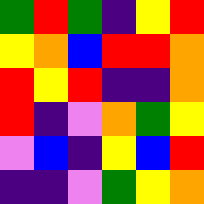[["green", "red", "green", "indigo", "yellow", "red"], ["yellow", "orange", "blue", "red", "red", "orange"], ["red", "yellow", "red", "indigo", "indigo", "orange"], ["red", "indigo", "violet", "orange", "green", "yellow"], ["violet", "blue", "indigo", "yellow", "blue", "red"], ["indigo", "indigo", "violet", "green", "yellow", "orange"]]